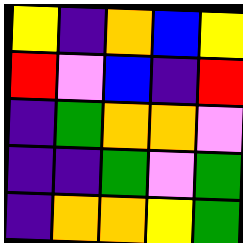[["yellow", "indigo", "orange", "blue", "yellow"], ["red", "violet", "blue", "indigo", "red"], ["indigo", "green", "orange", "orange", "violet"], ["indigo", "indigo", "green", "violet", "green"], ["indigo", "orange", "orange", "yellow", "green"]]